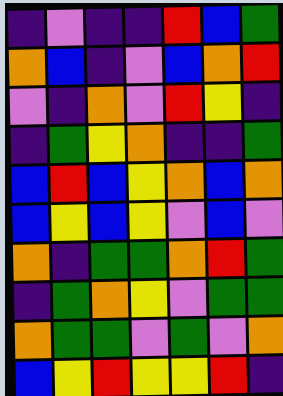[["indigo", "violet", "indigo", "indigo", "red", "blue", "green"], ["orange", "blue", "indigo", "violet", "blue", "orange", "red"], ["violet", "indigo", "orange", "violet", "red", "yellow", "indigo"], ["indigo", "green", "yellow", "orange", "indigo", "indigo", "green"], ["blue", "red", "blue", "yellow", "orange", "blue", "orange"], ["blue", "yellow", "blue", "yellow", "violet", "blue", "violet"], ["orange", "indigo", "green", "green", "orange", "red", "green"], ["indigo", "green", "orange", "yellow", "violet", "green", "green"], ["orange", "green", "green", "violet", "green", "violet", "orange"], ["blue", "yellow", "red", "yellow", "yellow", "red", "indigo"]]